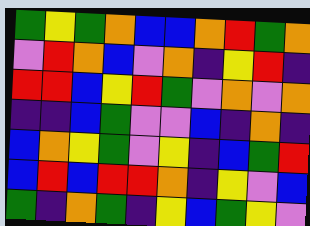[["green", "yellow", "green", "orange", "blue", "blue", "orange", "red", "green", "orange"], ["violet", "red", "orange", "blue", "violet", "orange", "indigo", "yellow", "red", "indigo"], ["red", "red", "blue", "yellow", "red", "green", "violet", "orange", "violet", "orange"], ["indigo", "indigo", "blue", "green", "violet", "violet", "blue", "indigo", "orange", "indigo"], ["blue", "orange", "yellow", "green", "violet", "yellow", "indigo", "blue", "green", "red"], ["blue", "red", "blue", "red", "red", "orange", "indigo", "yellow", "violet", "blue"], ["green", "indigo", "orange", "green", "indigo", "yellow", "blue", "green", "yellow", "violet"]]